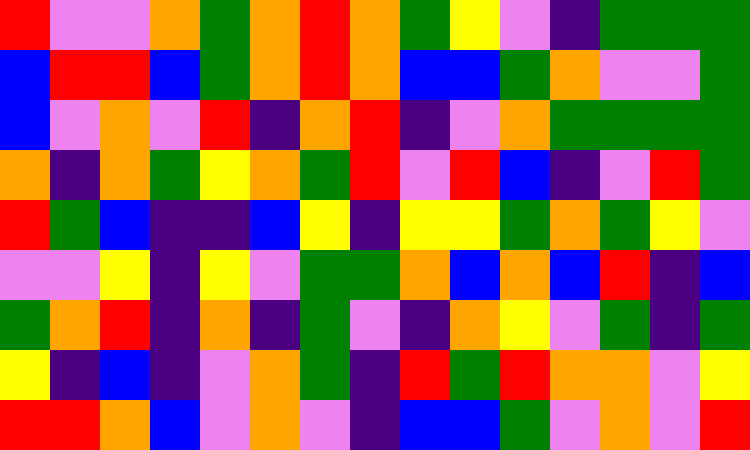[["red", "violet", "violet", "orange", "green", "orange", "red", "orange", "green", "yellow", "violet", "indigo", "green", "green", "green"], ["blue", "red", "red", "blue", "green", "orange", "red", "orange", "blue", "blue", "green", "orange", "violet", "violet", "green"], ["blue", "violet", "orange", "violet", "red", "indigo", "orange", "red", "indigo", "violet", "orange", "green", "green", "green", "green"], ["orange", "indigo", "orange", "green", "yellow", "orange", "green", "red", "violet", "red", "blue", "indigo", "violet", "red", "green"], ["red", "green", "blue", "indigo", "indigo", "blue", "yellow", "indigo", "yellow", "yellow", "green", "orange", "green", "yellow", "violet"], ["violet", "violet", "yellow", "indigo", "yellow", "violet", "green", "green", "orange", "blue", "orange", "blue", "red", "indigo", "blue"], ["green", "orange", "red", "indigo", "orange", "indigo", "green", "violet", "indigo", "orange", "yellow", "violet", "green", "indigo", "green"], ["yellow", "indigo", "blue", "indigo", "violet", "orange", "green", "indigo", "red", "green", "red", "orange", "orange", "violet", "yellow"], ["red", "red", "orange", "blue", "violet", "orange", "violet", "indigo", "blue", "blue", "green", "violet", "orange", "violet", "red"]]